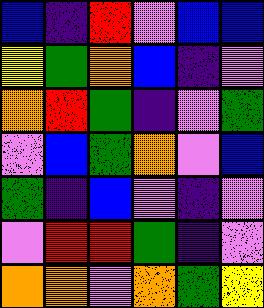[["blue", "indigo", "red", "violet", "blue", "blue"], ["yellow", "green", "orange", "blue", "indigo", "violet"], ["orange", "red", "green", "indigo", "violet", "green"], ["violet", "blue", "green", "orange", "violet", "blue"], ["green", "indigo", "blue", "violet", "indigo", "violet"], ["violet", "red", "red", "green", "indigo", "violet"], ["orange", "orange", "violet", "orange", "green", "yellow"]]